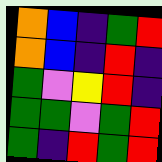[["orange", "blue", "indigo", "green", "red"], ["orange", "blue", "indigo", "red", "indigo"], ["green", "violet", "yellow", "red", "indigo"], ["green", "green", "violet", "green", "red"], ["green", "indigo", "red", "green", "red"]]